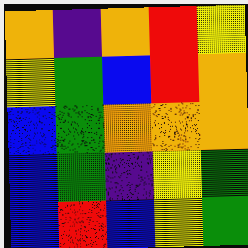[["orange", "indigo", "orange", "red", "yellow"], ["yellow", "green", "blue", "red", "orange"], ["blue", "green", "orange", "orange", "orange"], ["blue", "green", "indigo", "yellow", "green"], ["blue", "red", "blue", "yellow", "green"]]